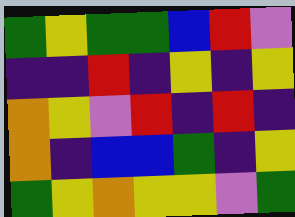[["green", "yellow", "green", "green", "blue", "red", "violet"], ["indigo", "indigo", "red", "indigo", "yellow", "indigo", "yellow"], ["orange", "yellow", "violet", "red", "indigo", "red", "indigo"], ["orange", "indigo", "blue", "blue", "green", "indigo", "yellow"], ["green", "yellow", "orange", "yellow", "yellow", "violet", "green"]]